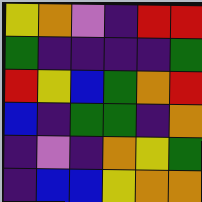[["yellow", "orange", "violet", "indigo", "red", "red"], ["green", "indigo", "indigo", "indigo", "indigo", "green"], ["red", "yellow", "blue", "green", "orange", "red"], ["blue", "indigo", "green", "green", "indigo", "orange"], ["indigo", "violet", "indigo", "orange", "yellow", "green"], ["indigo", "blue", "blue", "yellow", "orange", "orange"]]